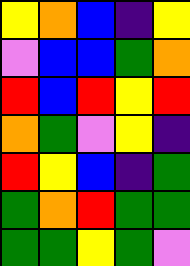[["yellow", "orange", "blue", "indigo", "yellow"], ["violet", "blue", "blue", "green", "orange"], ["red", "blue", "red", "yellow", "red"], ["orange", "green", "violet", "yellow", "indigo"], ["red", "yellow", "blue", "indigo", "green"], ["green", "orange", "red", "green", "green"], ["green", "green", "yellow", "green", "violet"]]